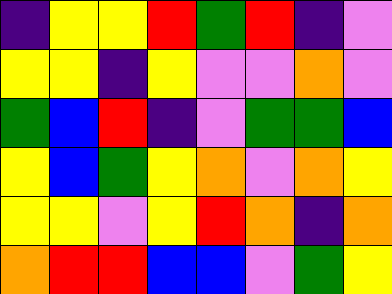[["indigo", "yellow", "yellow", "red", "green", "red", "indigo", "violet"], ["yellow", "yellow", "indigo", "yellow", "violet", "violet", "orange", "violet"], ["green", "blue", "red", "indigo", "violet", "green", "green", "blue"], ["yellow", "blue", "green", "yellow", "orange", "violet", "orange", "yellow"], ["yellow", "yellow", "violet", "yellow", "red", "orange", "indigo", "orange"], ["orange", "red", "red", "blue", "blue", "violet", "green", "yellow"]]